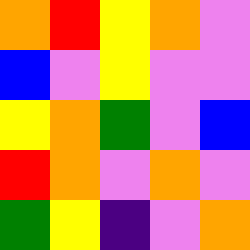[["orange", "red", "yellow", "orange", "violet"], ["blue", "violet", "yellow", "violet", "violet"], ["yellow", "orange", "green", "violet", "blue"], ["red", "orange", "violet", "orange", "violet"], ["green", "yellow", "indigo", "violet", "orange"]]